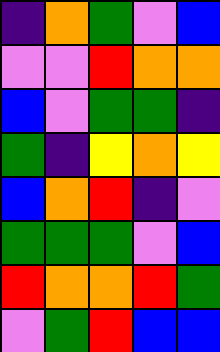[["indigo", "orange", "green", "violet", "blue"], ["violet", "violet", "red", "orange", "orange"], ["blue", "violet", "green", "green", "indigo"], ["green", "indigo", "yellow", "orange", "yellow"], ["blue", "orange", "red", "indigo", "violet"], ["green", "green", "green", "violet", "blue"], ["red", "orange", "orange", "red", "green"], ["violet", "green", "red", "blue", "blue"]]